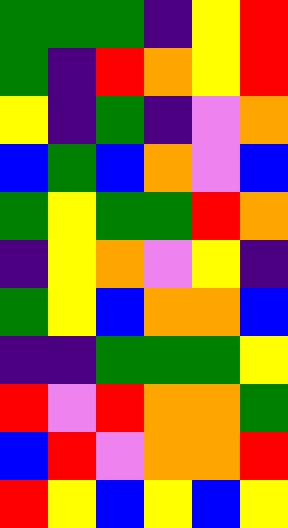[["green", "green", "green", "indigo", "yellow", "red"], ["green", "indigo", "red", "orange", "yellow", "red"], ["yellow", "indigo", "green", "indigo", "violet", "orange"], ["blue", "green", "blue", "orange", "violet", "blue"], ["green", "yellow", "green", "green", "red", "orange"], ["indigo", "yellow", "orange", "violet", "yellow", "indigo"], ["green", "yellow", "blue", "orange", "orange", "blue"], ["indigo", "indigo", "green", "green", "green", "yellow"], ["red", "violet", "red", "orange", "orange", "green"], ["blue", "red", "violet", "orange", "orange", "red"], ["red", "yellow", "blue", "yellow", "blue", "yellow"]]